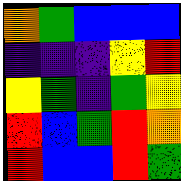[["orange", "green", "blue", "blue", "blue"], ["indigo", "indigo", "indigo", "yellow", "red"], ["yellow", "green", "indigo", "green", "yellow"], ["red", "blue", "green", "red", "orange"], ["red", "blue", "blue", "red", "green"]]